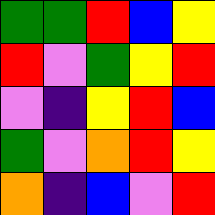[["green", "green", "red", "blue", "yellow"], ["red", "violet", "green", "yellow", "red"], ["violet", "indigo", "yellow", "red", "blue"], ["green", "violet", "orange", "red", "yellow"], ["orange", "indigo", "blue", "violet", "red"]]